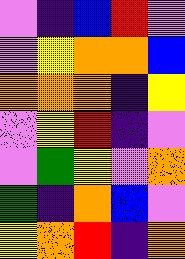[["violet", "indigo", "blue", "red", "violet"], ["violet", "yellow", "orange", "orange", "blue"], ["orange", "orange", "orange", "indigo", "yellow"], ["violet", "yellow", "red", "indigo", "violet"], ["violet", "green", "yellow", "violet", "orange"], ["green", "indigo", "orange", "blue", "violet"], ["yellow", "orange", "red", "indigo", "orange"]]